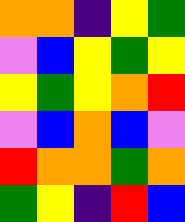[["orange", "orange", "indigo", "yellow", "green"], ["violet", "blue", "yellow", "green", "yellow"], ["yellow", "green", "yellow", "orange", "red"], ["violet", "blue", "orange", "blue", "violet"], ["red", "orange", "orange", "green", "orange"], ["green", "yellow", "indigo", "red", "blue"]]